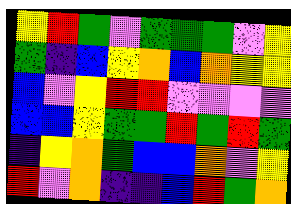[["yellow", "red", "green", "violet", "green", "green", "green", "violet", "yellow"], ["green", "indigo", "blue", "yellow", "orange", "blue", "orange", "yellow", "yellow"], ["blue", "violet", "yellow", "red", "red", "violet", "violet", "violet", "violet"], ["blue", "blue", "yellow", "green", "green", "red", "green", "red", "green"], ["indigo", "yellow", "orange", "green", "blue", "blue", "orange", "violet", "yellow"], ["red", "violet", "orange", "indigo", "indigo", "blue", "red", "green", "orange"]]